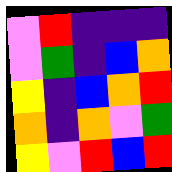[["violet", "red", "indigo", "indigo", "indigo"], ["violet", "green", "indigo", "blue", "orange"], ["yellow", "indigo", "blue", "orange", "red"], ["orange", "indigo", "orange", "violet", "green"], ["yellow", "violet", "red", "blue", "red"]]